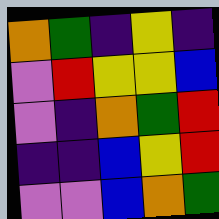[["orange", "green", "indigo", "yellow", "indigo"], ["violet", "red", "yellow", "yellow", "blue"], ["violet", "indigo", "orange", "green", "red"], ["indigo", "indigo", "blue", "yellow", "red"], ["violet", "violet", "blue", "orange", "green"]]